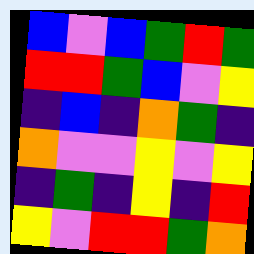[["blue", "violet", "blue", "green", "red", "green"], ["red", "red", "green", "blue", "violet", "yellow"], ["indigo", "blue", "indigo", "orange", "green", "indigo"], ["orange", "violet", "violet", "yellow", "violet", "yellow"], ["indigo", "green", "indigo", "yellow", "indigo", "red"], ["yellow", "violet", "red", "red", "green", "orange"]]